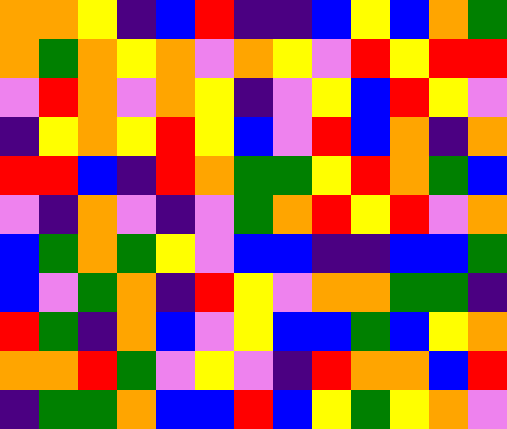[["orange", "orange", "yellow", "indigo", "blue", "red", "indigo", "indigo", "blue", "yellow", "blue", "orange", "green"], ["orange", "green", "orange", "yellow", "orange", "violet", "orange", "yellow", "violet", "red", "yellow", "red", "red"], ["violet", "red", "orange", "violet", "orange", "yellow", "indigo", "violet", "yellow", "blue", "red", "yellow", "violet"], ["indigo", "yellow", "orange", "yellow", "red", "yellow", "blue", "violet", "red", "blue", "orange", "indigo", "orange"], ["red", "red", "blue", "indigo", "red", "orange", "green", "green", "yellow", "red", "orange", "green", "blue"], ["violet", "indigo", "orange", "violet", "indigo", "violet", "green", "orange", "red", "yellow", "red", "violet", "orange"], ["blue", "green", "orange", "green", "yellow", "violet", "blue", "blue", "indigo", "indigo", "blue", "blue", "green"], ["blue", "violet", "green", "orange", "indigo", "red", "yellow", "violet", "orange", "orange", "green", "green", "indigo"], ["red", "green", "indigo", "orange", "blue", "violet", "yellow", "blue", "blue", "green", "blue", "yellow", "orange"], ["orange", "orange", "red", "green", "violet", "yellow", "violet", "indigo", "red", "orange", "orange", "blue", "red"], ["indigo", "green", "green", "orange", "blue", "blue", "red", "blue", "yellow", "green", "yellow", "orange", "violet"]]